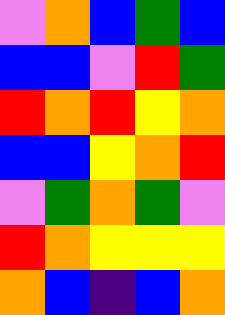[["violet", "orange", "blue", "green", "blue"], ["blue", "blue", "violet", "red", "green"], ["red", "orange", "red", "yellow", "orange"], ["blue", "blue", "yellow", "orange", "red"], ["violet", "green", "orange", "green", "violet"], ["red", "orange", "yellow", "yellow", "yellow"], ["orange", "blue", "indigo", "blue", "orange"]]